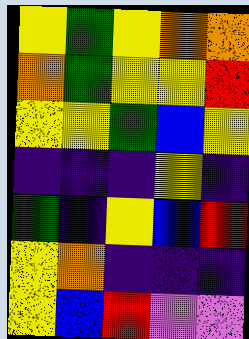[["yellow", "green", "yellow", "orange", "orange"], ["orange", "green", "yellow", "yellow", "red"], ["yellow", "yellow", "green", "blue", "yellow"], ["indigo", "indigo", "indigo", "yellow", "indigo"], ["green", "indigo", "yellow", "blue", "red"], ["yellow", "orange", "indigo", "indigo", "indigo"], ["yellow", "blue", "red", "violet", "violet"]]